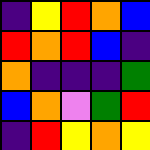[["indigo", "yellow", "red", "orange", "blue"], ["red", "orange", "red", "blue", "indigo"], ["orange", "indigo", "indigo", "indigo", "green"], ["blue", "orange", "violet", "green", "red"], ["indigo", "red", "yellow", "orange", "yellow"]]